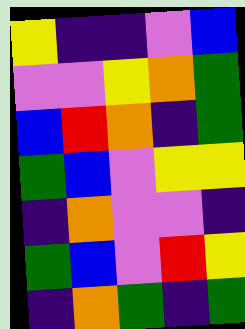[["yellow", "indigo", "indigo", "violet", "blue"], ["violet", "violet", "yellow", "orange", "green"], ["blue", "red", "orange", "indigo", "green"], ["green", "blue", "violet", "yellow", "yellow"], ["indigo", "orange", "violet", "violet", "indigo"], ["green", "blue", "violet", "red", "yellow"], ["indigo", "orange", "green", "indigo", "green"]]